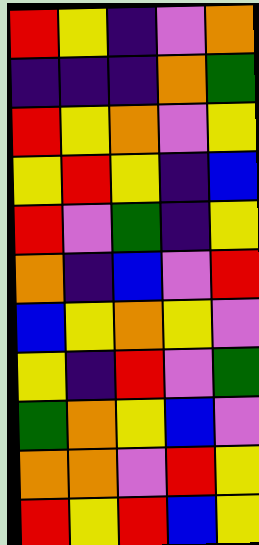[["red", "yellow", "indigo", "violet", "orange"], ["indigo", "indigo", "indigo", "orange", "green"], ["red", "yellow", "orange", "violet", "yellow"], ["yellow", "red", "yellow", "indigo", "blue"], ["red", "violet", "green", "indigo", "yellow"], ["orange", "indigo", "blue", "violet", "red"], ["blue", "yellow", "orange", "yellow", "violet"], ["yellow", "indigo", "red", "violet", "green"], ["green", "orange", "yellow", "blue", "violet"], ["orange", "orange", "violet", "red", "yellow"], ["red", "yellow", "red", "blue", "yellow"]]